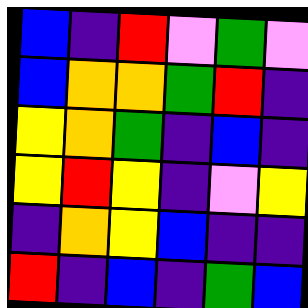[["blue", "indigo", "red", "violet", "green", "violet"], ["blue", "orange", "orange", "green", "red", "indigo"], ["yellow", "orange", "green", "indigo", "blue", "indigo"], ["yellow", "red", "yellow", "indigo", "violet", "yellow"], ["indigo", "orange", "yellow", "blue", "indigo", "indigo"], ["red", "indigo", "blue", "indigo", "green", "blue"]]